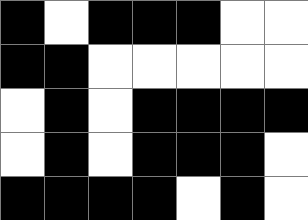[["black", "white", "black", "black", "black", "white", "white"], ["black", "black", "white", "white", "white", "white", "white"], ["white", "black", "white", "black", "black", "black", "black"], ["white", "black", "white", "black", "black", "black", "white"], ["black", "black", "black", "black", "white", "black", "white"]]